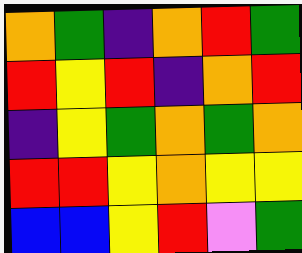[["orange", "green", "indigo", "orange", "red", "green"], ["red", "yellow", "red", "indigo", "orange", "red"], ["indigo", "yellow", "green", "orange", "green", "orange"], ["red", "red", "yellow", "orange", "yellow", "yellow"], ["blue", "blue", "yellow", "red", "violet", "green"]]